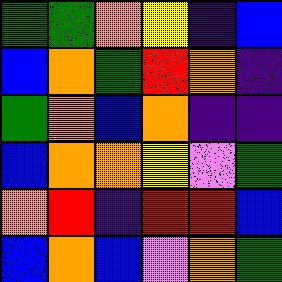[["green", "green", "orange", "yellow", "indigo", "blue"], ["blue", "orange", "green", "red", "orange", "indigo"], ["green", "orange", "blue", "orange", "indigo", "indigo"], ["blue", "orange", "orange", "yellow", "violet", "green"], ["orange", "red", "indigo", "red", "red", "blue"], ["blue", "orange", "blue", "violet", "orange", "green"]]